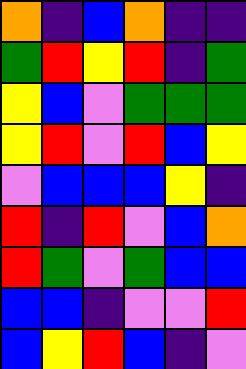[["orange", "indigo", "blue", "orange", "indigo", "indigo"], ["green", "red", "yellow", "red", "indigo", "green"], ["yellow", "blue", "violet", "green", "green", "green"], ["yellow", "red", "violet", "red", "blue", "yellow"], ["violet", "blue", "blue", "blue", "yellow", "indigo"], ["red", "indigo", "red", "violet", "blue", "orange"], ["red", "green", "violet", "green", "blue", "blue"], ["blue", "blue", "indigo", "violet", "violet", "red"], ["blue", "yellow", "red", "blue", "indigo", "violet"]]